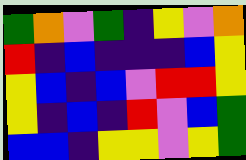[["green", "orange", "violet", "green", "indigo", "yellow", "violet", "orange"], ["red", "indigo", "blue", "indigo", "indigo", "indigo", "blue", "yellow"], ["yellow", "blue", "indigo", "blue", "violet", "red", "red", "yellow"], ["yellow", "indigo", "blue", "indigo", "red", "violet", "blue", "green"], ["blue", "blue", "indigo", "yellow", "yellow", "violet", "yellow", "green"]]